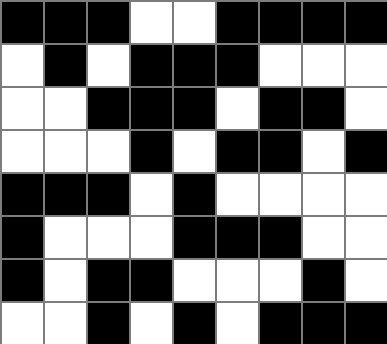[["black", "black", "black", "white", "white", "black", "black", "black", "black"], ["white", "black", "white", "black", "black", "black", "white", "white", "white"], ["white", "white", "black", "black", "black", "white", "black", "black", "white"], ["white", "white", "white", "black", "white", "black", "black", "white", "black"], ["black", "black", "black", "white", "black", "white", "white", "white", "white"], ["black", "white", "white", "white", "black", "black", "black", "white", "white"], ["black", "white", "black", "black", "white", "white", "white", "black", "white"], ["white", "white", "black", "white", "black", "white", "black", "black", "black"]]